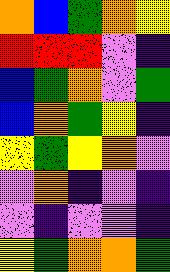[["orange", "blue", "green", "orange", "yellow"], ["red", "red", "red", "violet", "indigo"], ["blue", "green", "orange", "violet", "green"], ["blue", "orange", "green", "yellow", "indigo"], ["yellow", "green", "yellow", "orange", "violet"], ["violet", "orange", "indigo", "violet", "indigo"], ["violet", "indigo", "violet", "violet", "indigo"], ["yellow", "green", "orange", "orange", "green"]]